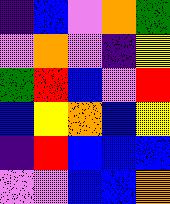[["indigo", "blue", "violet", "orange", "green"], ["violet", "orange", "violet", "indigo", "yellow"], ["green", "red", "blue", "violet", "red"], ["blue", "yellow", "orange", "blue", "yellow"], ["indigo", "red", "blue", "blue", "blue"], ["violet", "violet", "blue", "blue", "orange"]]